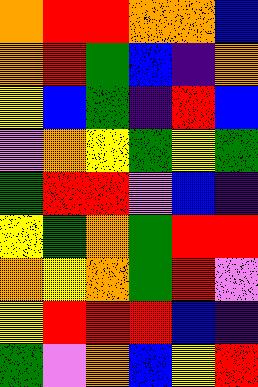[["orange", "red", "red", "orange", "orange", "blue"], ["orange", "red", "green", "blue", "indigo", "orange"], ["yellow", "blue", "green", "indigo", "red", "blue"], ["violet", "orange", "yellow", "green", "yellow", "green"], ["green", "red", "red", "violet", "blue", "indigo"], ["yellow", "green", "orange", "green", "red", "red"], ["orange", "yellow", "orange", "green", "red", "violet"], ["yellow", "red", "red", "red", "blue", "indigo"], ["green", "violet", "orange", "blue", "yellow", "red"]]